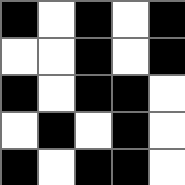[["black", "white", "black", "white", "black"], ["white", "white", "black", "white", "black"], ["black", "white", "black", "black", "white"], ["white", "black", "white", "black", "white"], ["black", "white", "black", "black", "white"]]